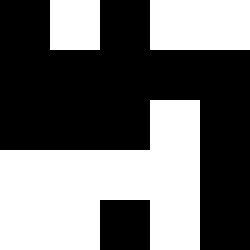[["black", "white", "black", "white", "white"], ["black", "black", "black", "black", "black"], ["black", "black", "black", "white", "black"], ["white", "white", "white", "white", "black"], ["white", "white", "black", "white", "black"]]